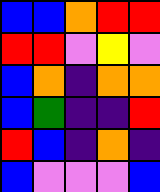[["blue", "blue", "orange", "red", "red"], ["red", "red", "violet", "yellow", "violet"], ["blue", "orange", "indigo", "orange", "orange"], ["blue", "green", "indigo", "indigo", "red"], ["red", "blue", "indigo", "orange", "indigo"], ["blue", "violet", "violet", "violet", "blue"]]